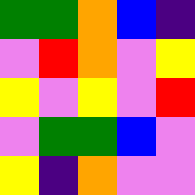[["green", "green", "orange", "blue", "indigo"], ["violet", "red", "orange", "violet", "yellow"], ["yellow", "violet", "yellow", "violet", "red"], ["violet", "green", "green", "blue", "violet"], ["yellow", "indigo", "orange", "violet", "violet"]]